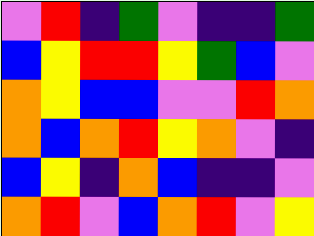[["violet", "red", "indigo", "green", "violet", "indigo", "indigo", "green"], ["blue", "yellow", "red", "red", "yellow", "green", "blue", "violet"], ["orange", "yellow", "blue", "blue", "violet", "violet", "red", "orange"], ["orange", "blue", "orange", "red", "yellow", "orange", "violet", "indigo"], ["blue", "yellow", "indigo", "orange", "blue", "indigo", "indigo", "violet"], ["orange", "red", "violet", "blue", "orange", "red", "violet", "yellow"]]